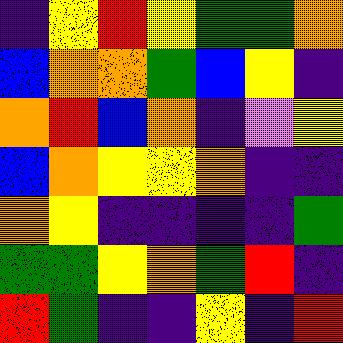[["indigo", "yellow", "red", "yellow", "green", "green", "orange"], ["blue", "orange", "orange", "green", "blue", "yellow", "indigo"], ["orange", "red", "blue", "orange", "indigo", "violet", "yellow"], ["blue", "orange", "yellow", "yellow", "orange", "indigo", "indigo"], ["orange", "yellow", "indigo", "indigo", "indigo", "indigo", "green"], ["green", "green", "yellow", "orange", "green", "red", "indigo"], ["red", "green", "indigo", "indigo", "yellow", "indigo", "red"]]